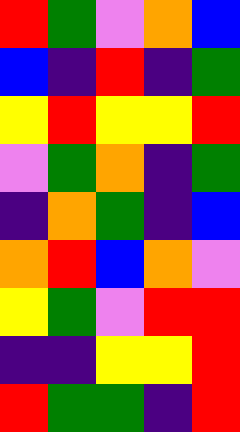[["red", "green", "violet", "orange", "blue"], ["blue", "indigo", "red", "indigo", "green"], ["yellow", "red", "yellow", "yellow", "red"], ["violet", "green", "orange", "indigo", "green"], ["indigo", "orange", "green", "indigo", "blue"], ["orange", "red", "blue", "orange", "violet"], ["yellow", "green", "violet", "red", "red"], ["indigo", "indigo", "yellow", "yellow", "red"], ["red", "green", "green", "indigo", "red"]]